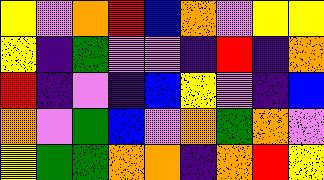[["yellow", "violet", "orange", "red", "blue", "orange", "violet", "yellow", "yellow"], ["yellow", "indigo", "green", "violet", "violet", "indigo", "red", "indigo", "orange"], ["red", "indigo", "violet", "indigo", "blue", "yellow", "violet", "indigo", "blue"], ["orange", "violet", "green", "blue", "violet", "orange", "green", "orange", "violet"], ["yellow", "green", "green", "orange", "orange", "indigo", "orange", "red", "yellow"]]